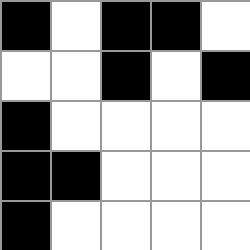[["black", "white", "black", "black", "white"], ["white", "white", "black", "white", "black"], ["black", "white", "white", "white", "white"], ["black", "black", "white", "white", "white"], ["black", "white", "white", "white", "white"]]